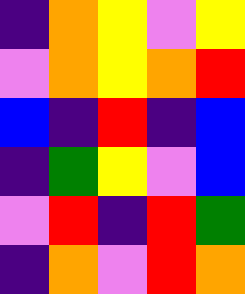[["indigo", "orange", "yellow", "violet", "yellow"], ["violet", "orange", "yellow", "orange", "red"], ["blue", "indigo", "red", "indigo", "blue"], ["indigo", "green", "yellow", "violet", "blue"], ["violet", "red", "indigo", "red", "green"], ["indigo", "orange", "violet", "red", "orange"]]